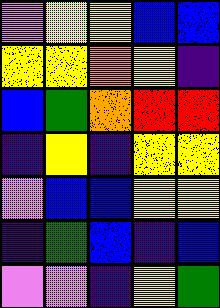[["violet", "yellow", "yellow", "blue", "blue"], ["yellow", "yellow", "orange", "yellow", "indigo"], ["blue", "green", "orange", "red", "red"], ["indigo", "yellow", "indigo", "yellow", "yellow"], ["violet", "blue", "blue", "yellow", "yellow"], ["indigo", "green", "blue", "indigo", "blue"], ["violet", "violet", "indigo", "yellow", "green"]]